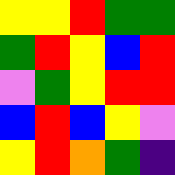[["yellow", "yellow", "red", "green", "green"], ["green", "red", "yellow", "blue", "red"], ["violet", "green", "yellow", "red", "red"], ["blue", "red", "blue", "yellow", "violet"], ["yellow", "red", "orange", "green", "indigo"]]